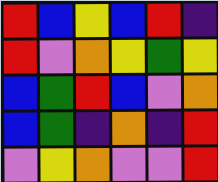[["red", "blue", "yellow", "blue", "red", "indigo"], ["red", "violet", "orange", "yellow", "green", "yellow"], ["blue", "green", "red", "blue", "violet", "orange"], ["blue", "green", "indigo", "orange", "indigo", "red"], ["violet", "yellow", "orange", "violet", "violet", "red"]]